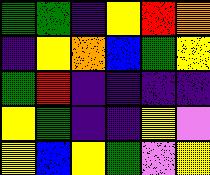[["green", "green", "indigo", "yellow", "red", "orange"], ["indigo", "yellow", "orange", "blue", "green", "yellow"], ["green", "red", "indigo", "indigo", "indigo", "indigo"], ["yellow", "green", "indigo", "indigo", "yellow", "violet"], ["yellow", "blue", "yellow", "green", "violet", "yellow"]]